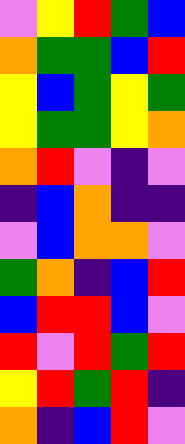[["violet", "yellow", "red", "green", "blue"], ["orange", "green", "green", "blue", "red"], ["yellow", "blue", "green", "yellow", "green"], ["yellow", "green", "green", "yellow", "orange"], ["orange", "red", "violet", "indigo", "violet"], ["indigo", "blue", "orange", "indigo", "indigo"], ["violet", "blue", "orange", "orange", "violet"], ["green", "orange", "indigo", "blue", "red"], ["blue", "red", "red", "blue", "violet"], ["red", "violet", "red", "green", "red"], ["yellow", "red", "green", "red", "indigo"], ["orange", "indigo", "blue", "red", "violet"]]